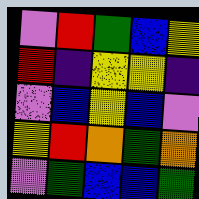[["violet", "red", "green", "blue", "yellow"], ["red", "indigo", "yellow", "yellow", "indigo"], ["violet", "blue", "yellow", "blue", "violet"], ["yellow", "red", "orange", "green", "orange"], ["violet", "green", "blue", "blue", "green"]]